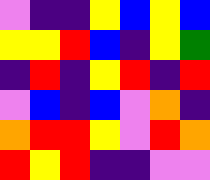[["violet", "indigo", "indigo", "yellow", "blue", "yellow", "blue"], ["yellow", "yellow", "red", "blue", "indigo", "yellow", "green"], ["indigo", "red", "indigo", "yellow", "red", "indigo", "red"], ["violet", "blue", "indigo", "blue", "violet", "orange", "indigo"], ["orange", "red", "red", "yellow", "violet", "red", "orange"], ["red", "yellow", "red", "indigo", "indigo", "violet", "violet"]]